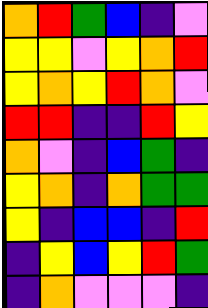[["orange", "red", "green", "blue", "indigo", "violet"], ["yellow", "yellow", "violet", "yellow", "orange", "red"], ["yellow", "orange", "yellow", "red", "orange", "violet"], ["red", "red", "indigo", "indigo", "red", "yellow"], ["orange", "violet", "indigo", "blue", "green", "indigo"], ["yellow", "orange", "indigo", "orange", "green", "green"], ["yellow", "indigo", "blue", "blue", "indigo", "red"], ["indigo", "yellow", "blue", "yellow", "red", "green"], ["indigo", "orange", "violet", "violet", "violet", "indigo"]]